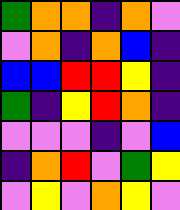[["green", "orange", "orange", "indigo", "orange", "violet"], ["violet", "orange", "indigo", "orange", "blue", "indigo"], ["blue", "blue", "red", "red", "yellow", "indigo"], ["green", "indigo", "yellow", "red", "orange", "indigo"], ["violet", "violet", "violet", "indigo", "violet", "blue"], ["indigo", "orange", "red", "violet", "green", "yellow"], ["violet", "yellow", "violet", "orange", "yellow", "violet"]]